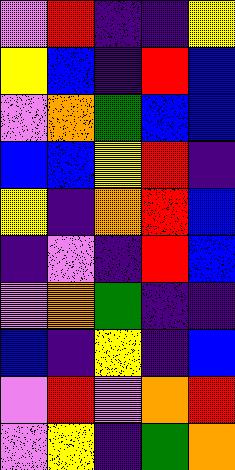[["violet", "red", "indigo", "indigo", "yellow"], ["yellow", "blue", "indigo", "red", "blue"], ["violet", "orange", "green", "blue", "blue"], ["blue", "blue", "yellow", "red", "indigo"], ["yellow", "indigo", "orange", "red", "blue"], ["indigo", "violet", "indigo", "red", "blue"], ["violet", "orange", "green", "indigo", "indigo"], ["blue", "indigo", "yellow", "indigo", "blue"], ["violet", "red", "violet", "orange", "red"], ["violet", "yellow", "indigo", "green", "orange"]]